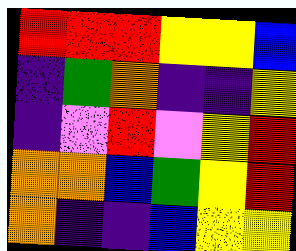[["red", "red", "red", "yellow", "yellow", "blue"], ["indigo", "green", "orange", "indigo", "indigo", "yellow"], ["indigo", "violet", "red", "violet", "yellow", "red"], ["orange", "orange", "blue", "green", "yellow", "red"], ["orange", "indigo", "indigo", "blue", "yellow", "yellow"]]